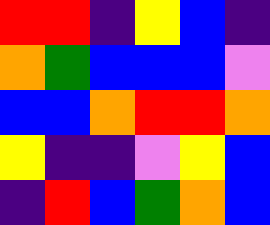[["red", "red", "indigo", "yellow", "blue", "indigo"], ["orange", "green", "blue", "blue", "blue", "violet"], ["blue", "blue", "orange", "red", "red", "orange"], ["yellow", "indigo", "indigo", "violet", "yellow", "blue"], ["indigo", "red", "blue", "green", "orange", "blue"]]